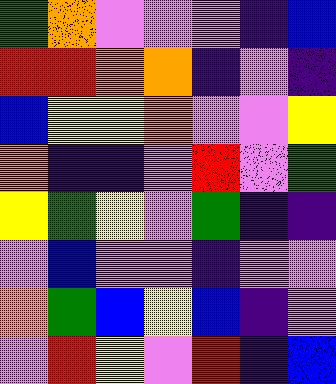[["green", "orange", "violet", "violet", "violet", "indigo", "blue"], ["red", "red", "orange", "orange", "indigo", "violet", "indigo"], ["blue", "yellow", "yellow", "orange", "violet", "violet", "yellow"], ["orange", "indigo", "indigo", "violet", "red", "violet", "green"], ["yellow", "green", "yellow", "violet", "green", "indigo", "indigo"], ["violet", "blue", "violet", "violet", "indigo", "violet", "violet"], ["orange", "green", "blue", "yellow", "blue", "indigo", "violet"], ["violet", "red", "yellow", "violet", "red", "indigo", "blue"]]